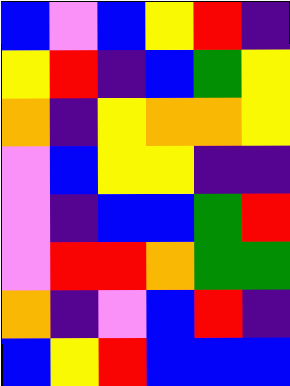[["blue", "violet", "blue", "yellow", "red", "indigo"], ["yellow", "red", "indigo", "blue", "green", "yellow"], ["orange", "indigo", "yellow", "orange", "orange", "yellow"], ["violet", "blue", "yellow", "yellow", "indigo", "indigo"], ["violet", "indigo", "blue", "blue", "green", "red"], ["violet", "red", "red", "orange", "green", "green"], ["orange", "indigo", "violet", "blue", "red", "indigo"], ["blue", "yellow", "red", "blue", "blue", "blue"]]